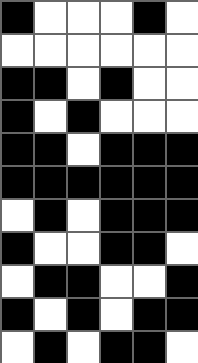[["black", "white", "white", "white", "black", "white"], ["white", "white", "white", "white", "white", "white"], ["black", "black", "white", "black", "white", "white"], ["black", "white", "black", "white", "white", "white"], ["black", "black", "white", "black", "black", "black"], ["black", "black", "black", "black", "black", "black"], ["white", "black", "white", "black", "black", "black"], ["black", "white", "white", "black", "black", "white"], ["white", "black", "black", "white", "white", "black"], ["black", "white", "black", "white", "black", "black"], ["white", "black", "white", "black", "black", "white"]]